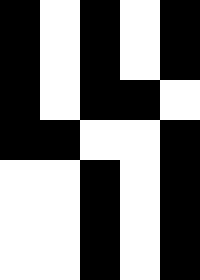[["black", "white", "black", "white", "black"], ["black", "white", "black", "white", "black"], ["black", "white", "black", "black", "white"], ["black", "black", "white", "white", "black"], ["white", "white", "black", "white", "black"], ["white", "white", "black", "white", "black"], ["white", "white", "black", "white", "black"]]